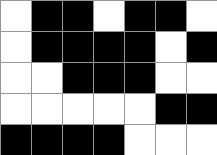[["white", "black", "black", "white", "black", "black", "white"], ["white", "black", "black", "black", "black", "white", "black"], ["white", "white", "black", "black", "black", "white", "white"], ["white", "white", "white", "white", "white", "black", "black"], ["black", "black", "black", "black", "white", "white", "white"]]